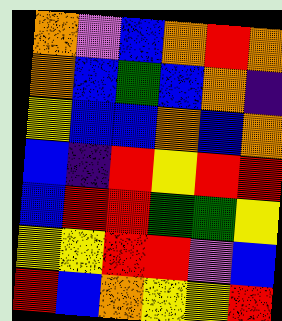[["orange", "violet", "blue", "orange", "red", "orange"], ["orange", "blue", "green", "blue", "orange", "indigo"], ["yellow", "blue", "blue", "orange", "blue", "orange"], ["blue", "indigo", "red", "yellow", "red", "red"], ["blue", "red", "red", "green", "green", "yellow"], ["yellow", "yellow", "red", "red", "violet", "blue"], ["red", "blue", "orange", "yellow", "yellow", "red"]]